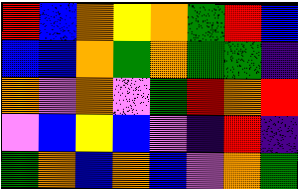[["red", "blue", "orange", "yellow", "orange", "green", "red", "blue"], ["blue", "blue", "orange", "green", "orange", "green", "green", "indigo"], ["orange", "violet", "orange", "violet", "green", "red", "orange", "red"], ["violet", "blue", "yellow", "blue", "violet", "indigo", "red", "indigo"], ["green", "orange", "blue", "orange", "blue", "violet", "orange", "green"]]